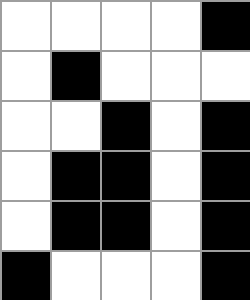[["white", "white", "white", "white", "black"], ["white", "black", "white", "white", "white"], ["white", "white", "black", "white", "black"], ["white", "black", "black", "white", "black"], ["white", "black", "black", "white", "black"], ["black", "white", "white", "white", "black"]]